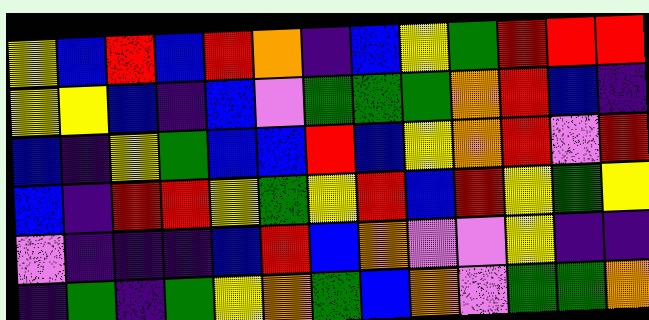[["yellow", "blue", "red", "blue", "red", "orange", "indigo", "blue", "yellow", "green", "red", "red", "red"], ["yellow", "yellow", "blue", "indigo", "blue", "violet", "green", "green", "green", "orange", "red", "blue", "indigo"], ["blue", "indigo", "yellow", "green", "blue", "blue", "red", "blue", "yellow", "orange", "red", "violet", "red"], ["blue", "indigo", "red", "red", "yellow", "green", "yellow", "red", "blue", "red", "yellow", "green", "yellow"], ["violet", "indigo", "indigo", "indigo", "blue", "red", "blue", "orange", "violet", "violet", "yellow", "indigo", "indigo"], ["indigo", "green", "indigo", "green", "yellow", "orange", "green", "blue", "orange", "violet", "green", "green", "orange"]]